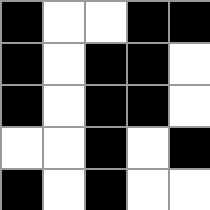[["black", "white", "white", "black", "black"], ["black", "white", "black", "black", "white"], ["black", "white", "black", "black", "white"], ["white", "white", "black", "white", "black"], ["black", "white", "black", "white", "white"]]